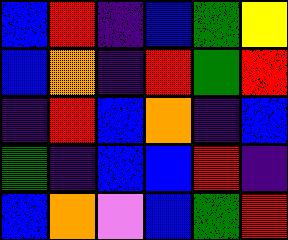[["blue", "red", "indigo", "blue", "green", "yellow"], ["blue", "orange", "indigo", "red", "green", "red"], ["indigo", "red", "blue", "orange", "indigo", "blue"], ["green", "indigo", "blue", "blue", "red", "indigo"], ["blue", "orange", "violet", "blue", "green", "red"]]